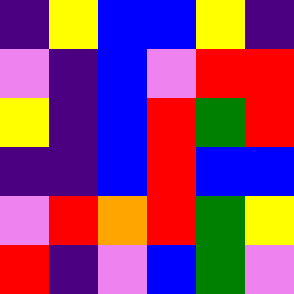[["indigo", "yellow", "blue", "blue", "yellow", "indigo"], ["violet", "indigo", "blue", "violet", "red", "red"], ["yellow", "indigo", "blue", "red", "green", "red"], ["indigo", "indigo", "blue", "red", "blue", "blue"], ["violet", "red", "orange", "red", "green", "yellow"], ["red", "indigo", "violet", "blue", "green", "violet"]]